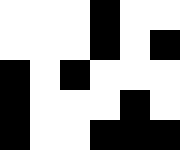[["white", "white", "white", "black", "white", "white"], ["white", "white", "white", "black", "white", "black"], ["black", "white", "black", "white", "white", "white"], ["black", "white", "white", "white", "black", "white"], ["black", "white", "white", "black", "black", "black"]]